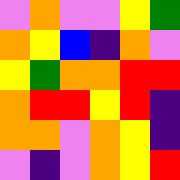[["violet", "orange", "violet", "violet", "yellow", "green"], ["orange", "yellow", "blue", "indigo", "orange", "violet"], ["yellow", "green", "orange", "orange", "red", "red"], ["orange", "red", "red", "yellow", "red", "indigo"], ["orange", "orange", "violet", "orange", "yellow", "indigo"], ["violet", "indigo", "violet", "orange", "yellow", "red"]]